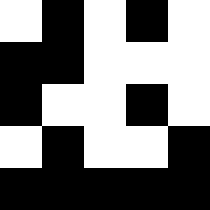[["white", "black", "white", "black", "white"], ["black", "black", "white", "white", "white"], ["black", "white", "white", "black", "white"], ["white", "black", "white", "white", "black"], ["black", "black", "black", "black", "black"]]